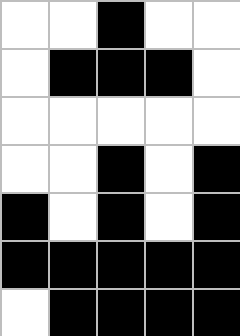[["white", "white", "black", "white", "white"], ["white", "black", "black", "black", "white"], ["white", "white", "white", "white", "white"], ["white", "white", "black", "white", "black"], ["black", "white", "black", "white", "black"], ["black", "black", "black", "black", "black"], ["white", "black", "black", "black", "black"]]